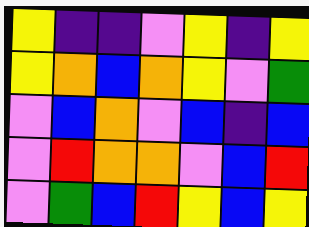[["yellow", "indigo", "indigo", "violet", "yellow", "indigo", "yellow"], ["yellow", "orange", "blue", "orange", "yellow", "violet", "green"], ["violet", "blue", "orange", "violet", "blue", "indigo", "blue"], ["violet", "red", "orange", "orange", "violet", "blue", "red"], ["violet", "green", "blue", "red", "yellow", "blue", "yellow"]]